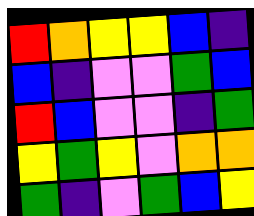[["red", "orange", "yellow", "yellow", "blue", "indigo"], ["blue", "indigo", "violet", "violet", "green", "blue"], ["red", "blue", "violet", "violet", "indigo", "green"], ["yellow", "green", "yellow", "violet", "orange", "orange"], ["green", "indigo", "violet", "green", "blue", "yellow"]]